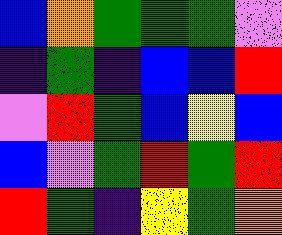[["blue", "orange", "green", "green", "green", "violet"], ["indigo", "green", "indigo", "blue", "blue", "red"], ["violet", "red", "green", "blue", "yellow", "blue"], ["blue", "violet", "green", "red", "green", "red"], ["red", "green", "indigo", "yellow", "green", "orange"]]